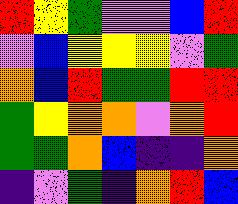[["red", "yellow", "green", "violet", "violet", "blue", "red"], ["violet", "blue", "yellow", "yellow", "yellow", "violet", "green"], ["orange", "blue", "red", "green", "green", "red", "red"], ["green", "yellow", "orange", "orange", "violet", "orange", "red"], ["green", "green", "orange", "blue", "indigo", "indigo", "orange"], ["indigo", "violet", "green", "indigo", "orange", "red", "blue"]]